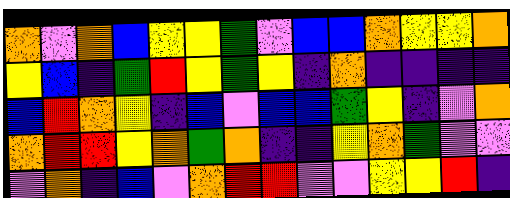[["orange", "violet", "orange", "blue", "yellow", "yellow", "green", "violet", "blue", "blue", "orange", "yellow", "yellow", "orange"], ["yellow", "blue", "indigo", "green", "red", "yellow", "green", "yellow", "indigo", "orange", "indigo", "indigo", "indigo", "indigo"], ["blue", "red", "orange", "yellow", "indigo", "blue", "violet", "blue", "blue", "green", "yellow", "indigo", "violet", "orange"], ["orange", "red", "red", "yellow", "orange", "green", "orange", "indigo", "indigo", "yellow", "orange", "green", "violet", "violet"], ["violet", "orange", "indigo", "blue", "violet", "orange", "red", "red", "violet", "violet", "yellow", "yellow", "red", "indigo"]]